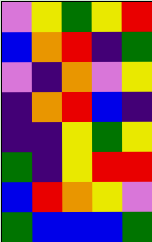[["violet", "yellow", "green", "yellow", "red"], ["blue", "orange", "red", "indigo", "green"], ["violet", "indigo", "orange", "violet", "yellow"], ["indigo", "orange", "red", "blue", "indigo"], ["indigo", "indigo", "yellow", "green", "yellow"], ["green", "indigo", "yellow", "red", "red"], ["blue", "red", "orange", "yellow", "violet"], ["green", "blue", "blue", "blue", "green"]]